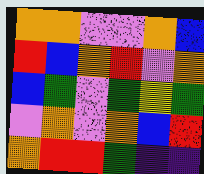[["orange", "orange", "violet", "violet", "orange", "blue"], ["red", "blue", "orange", "red", "violet", "orange"], ["blue", "green", "violet", "green", "yellow", "green"], ["violet", "orange", "violet", "orange", "blue", "red"], ["orange", "red", "red", "green", "indigo", "indigo"]]